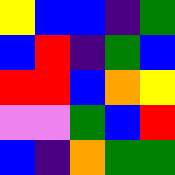[["yellow", "blue", "blue", "indigo", "green"], ["blue", "red", "indigo", "green", "blue"], ["red", "red", "blue", "orange", "yellow"], ["violet", "violet", "green", "blue", "red"], ["blue", "indigo", "orange", "green", "green"]]